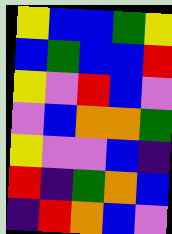[["yellow", "blue", "blue", "green", "yellow"], ["blue", "green", "blue", "blue", "red"], ["yellow", "violet", "red", "blue", "violet"], ["violet", "blue", "orange", "orange", "green"], ["yellow", "violet", "violet", "blue", "indigo"], ["red", "indigo", "green", "orange", "blue"], ["indigo", "red", "orange", "blue", "violet"]]